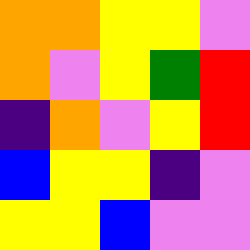[["orange", "orange", "yellow", "yellow", "violet"], ["orange", "violet", "yellow", "green", "red"], ["indigo", "orange", "violet", "yellow", "red"], ["blue", "yellow", "yellow", "indigo", "violet"], ["yellow", "yellow", "blue", "violet", "violet"]]